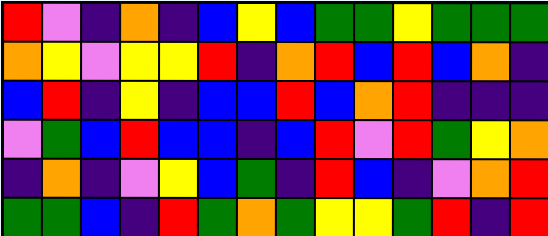[["red", "violet", "indigo", "orange", "indigo", "blue", "yellow", "blue", "green", "green", "yellow", "green", "green", "green"], ["orange", "yellow", "violet", "yellow", "yellow", "red", "indigo", "orange", "red", "blue", "red", "blue", "orange", "indigo"], ["blue", "red", "indigo", "yellow", "indigo", "blue", "blue", "red", "blue", "orange", "red", "indigo", "indigo", "indigo"], ["violet", "green", "blue", "red", "blue", "blue", "indigo", "blue", "red", "violet", "red", "green", "yellow", "orange"], ["indigo", "orange", "indigo", "violet", "yellow", "blue", "green", "indigo", "red", "blue", "indigo", "violet", "orange", "red"], ["green", "green", "blue", "indigo", "red", "green", "orange", "green", "yellow", "yellow", "green", "red", "indigo", "red"]]